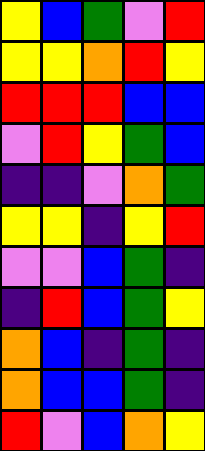[["yellow", "blue", "green", "violet", "red"], ["yellow", "yellow", "orange", "red", "yellow"], ["red", "red", "red", "blue", "blue"], ["violet", "red", "yellow", "green", "blue"], ["indigo", "indigo", "violet", "orange", "green"], ["yellow", "yellow", "indigo", "yellow", "red"], ["violet", "violet", "blue", "green", "indigo"], ["indigo", "red", "blue", "green", "yellow"], ["orange", "blue", "indigo", "green", "indigo"], ["orange", "blue", "blue", "green", "indigo"], ["red", "violet", "blue", "orange", "yellow"]]